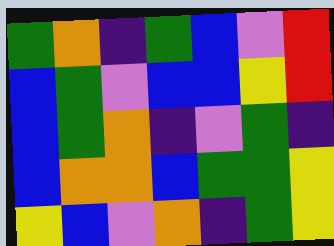[["green", "orange", "indigo", "green", "blue", "violet", "red"], ["blue", "green", "violet", "blue", "blue", "yellow", "red"], ["blue", "green", "orange", "indigo", "violet", "green", "indigo"], ["blue", "orange", "orange", "blue", "green", "green", "yellow"], ["yellow", "blue", "violet", "orange", "indigo", "green", "yellow"]]